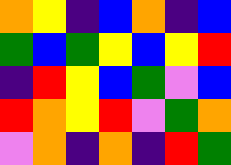[["orange", "yellow", "indigo", "blue", "orange", "indigo", "blue"], ["green", "blue", "green", "yellow", "blue", "yellow", "red"], ["indigo", "red", "yellow", "blue", "green", "violet", "blue"], ["red", "orange", "yellow", "red", "violet", "green", "orange"], ["violet", "orange", "indigo", "orange", "indigo", "red", "green"]]